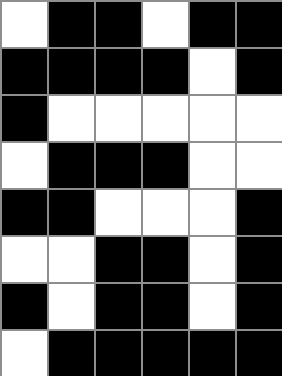[["white", "black", "black", "white", "black", "black"], ["black", "black", "black", "black", "white", "black"], ["black", "white", "white", "white", "white", "white"], ["white", "black", "black", "black", "white", "white"], ["black", "black", "white", "white", "white", "black"], ["white", "white", "black", "black", "white", "black"], ["black", "white", "black", "black", "white", "black"], ["white", "black", "black", "black", "black", "black"]]